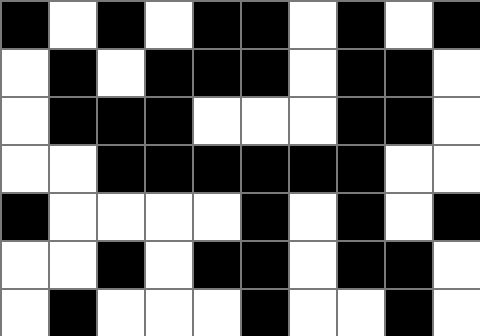[["black", "white", "black", "white", "black", "black", "white", "black", "white", "black"], ["white", "black", "white", "black", "black", "black", "white", "black", "black", "white"], ["white", "black", "black", "black", "white", "white", "white", "black", "black", "white"], ["white", "white", "black", "black", "black", "black", "black", "black", "white", "white"], ["black", "white", "white", "white", "white", "black", "white", "black", "white", "black"], ["white", "white", "black", "white", "black", "black", "white", "black", "black", "white"], ["white", "black", "white", "white", "white", "black", "white", "white", "black", "white"]]